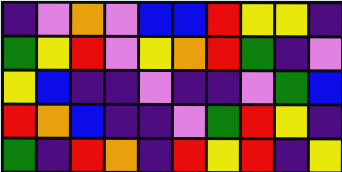[["indigo", "violet", "orange", "violet", "blue", "blue", "red", "yellow", "yellow", "indigo"], ["green", "yellow", "red", "violet", "yellow", "orange", "red", "green", "indigo", "violet"], ["yellow", "blue", "indigo", "indigo", "violet", "indigo", "indigo", "violet", "green", "blue"], ["red", "orange", "blue", "indigo", "indigo", "violet", "green", "red", "yellow", "indigo"], ["green", "indigo", "red", "orange", "indigo", "red", "yellow", "red", "indigo", "yellow"]]